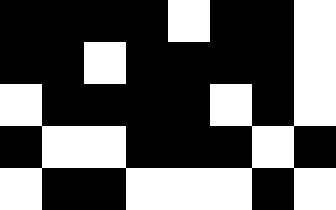[["black", "black", "black", "black", "white", "black", "black", "white"], ["black", "black", "white", "black", "black", "black", "black", "white"], ["white", "black", "black", "black", "black", "white", "black", "white"], ["black", "white", "white", "black", "black", "black", "white", "black"], ["white", "black", "black", "white", "white", "white", "black", "white"]]